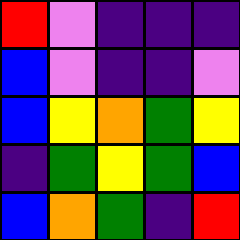[["red", "violet", "indigo", "indigo", "indigo"], ["blue", "violet", "indigo", "indigo", "violet"], ["blue", "yellow", "orange", "green", "yellow"], ["indigo", "green", "yellow", "green", "blue"], ["blue", "orange", "green", "indigo", "red"]]